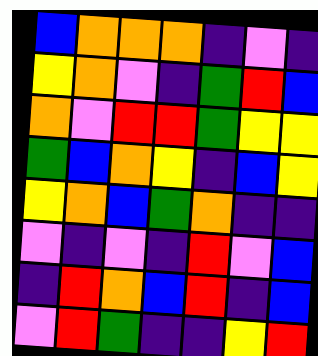[["blue", "orange", "orange", "orange", "indigo", "violet", "indigo"], ["yellow", "orange", "violet", "indigo", "green", "red", "blue"], ["orange", "violet", "red", "red", "green", "yellow", "yellow"], ["green", "blue", "orange", "yellow", "indigo", "blue", "yellow"], ["yellow", "orange", "blue", "green", "orange", "indigo", "indigo"], ["violet", "indigo", "violet", "indigo", "red", "violet", "blue"], ["indigo", "red", "orange", "blue", "red", "indigo", "blue"], ["violet", "red", "green", "indigo", "indigo", "yellow", "red"]]